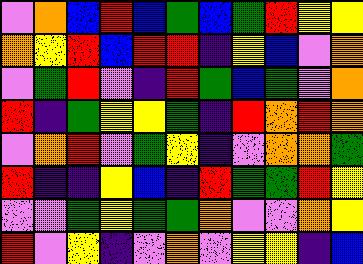[["violet", "orange", "blue", "red", "blue", "green", "blue", "green", "red", "yellow", "yellow"], ["orange", "yellow", "red", "blue", "red", "red", "indigo", "yellow", "blue", "violet", "orange"], ["violet", "green", "red", "violet", "indigo", "red", "green", "blue", "green", "violet", "orange"], ["red", "indigo", "green", "yellow", "yellow", "green", "indigo", "red", "orange", "red", "orange"], ["violet", "orange", "red", "violet", "green", "yellow", "indigo", "violet", "orange", "orange", "green"], ["red", "indigo", "indigo", "yellow", "blue", "indigo", "red", "green", "green", "red", "yellow"], ["violet", "violet", "green", "yellow", "green", "green", "orange", "violet", "violet", "orange", "yellow"], ["red", "violet", "yellow", "indigo", "violet", "orange", "violet", "yellow", "yellow", "indigo", "blue"]]